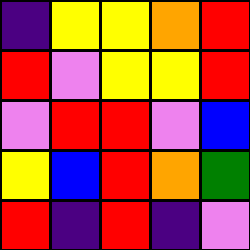[["indigo", "yellow", "yellow", "orange", "red"], ["red", "violet", "yellow", "yellow", "red"], ["violet", "red", "red", "violet", "blue"], ["yellow", "blue", "red", "orange", "green"], ["red", "indigo", "red", "indigo", "violet"]]